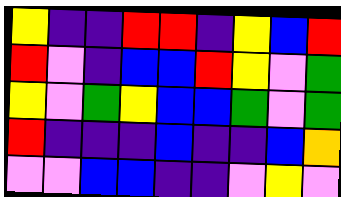[["yellow", "indigo", "indigo", "red", "red", "indigo", "yellow", "blue", "red"], ["red", "violet", "indigo", "blue", "blue", "red", "yellow", "violet", "green"], ["yellow", "violet", "green", "yellow", "blue", "blue", "green", "violet", "green"], ["red", "indigo", "indigo", "indigo", "blue", "indigo", "indigo", "blue", "orange"], ["violet", "violet", "blue", "blue", "indigo", "indigo", "violet", "yellow", "violet"]]